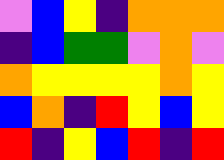[["violet", "blue", "yellow", "indigo", "orange", "orange", "orange"], ["indigo", "blue", "green", "green", "violet", "orange", "violet"], ["orange", "yellow", "yellow", "yellow", "yellow", "orange", "yellow"], ["blue", "orange", "indigo", "red", "yellow", "blue", "yellow"], ["red", "indigo", "yellow", "blue", "red", "indigo", "red"]]